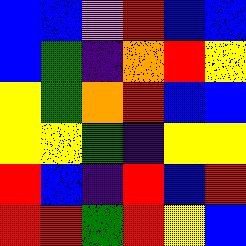[["blue", "blue", "violet", "red", "blue", "blue"], ["blue", "green", "indigo", "orange", "red", "yellow"], ["yellow", "green", "orange", "red", "blue", "blue"], ["yellow", "yellow", "green", "indigo", "yellow", "yellow"], ["red", "blue", "indigo", "red", "blue", "red"], ["red", "red", "green", "red", "yellow", "blue"]]